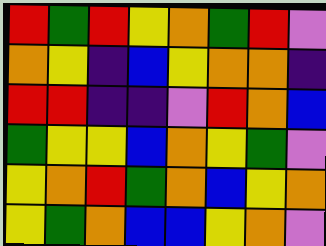[["red", "green", "red", "yellow", "orange", "green", "red", "violet"], ["orange", "yellow", "indigo", "blue", "yellow", "orange", "orange", "indigo"], ["red", "red", "indigo", "indigo", "violet", "red", "orange", "blue"], ["green", "yellow", "yellow", "blue", "orange", "yellow", "green", "violet"], ["yellow", "orange", "red", "green", "orange", "blue", "yellow", "orange"], ["yellow", "green", "orange", "blue", "blue", "yellow", "orange", "violet"]]